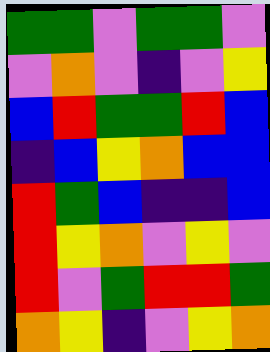[["green", "green", "violet", "green", "green", "violet"], ["violet", "orange", "violet", "indigo", "violet", "yellow"], ["blue", "red", "green", "green", "red", "blue"], ["indigo", "blue", "yellow", "orange", "blue", "blue"], ["red", "green", "blue", "indigo", "indigo", "blue"], ["red", "yellow", "orange", "violet", "yellow", "violet"], ["red", "violet", "green", "red", "red", "green"], ["orange", "yellow", "indigo", "violet", "yellow", "orange"]]